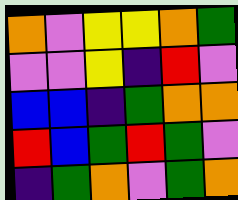[["orange", "violet", "yellow", "yellow", "orange", "green"], ["violet", "violet", "yellow", "indigo", "red", "violet"], ["blue", "blue", "indigo", "green", "orange", "orange"], ["red", "blue", "green", "red", "green", "violet"], ["indigo", "green", "orange", "violet", "green", "orange"]]